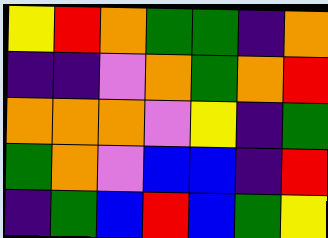[["yellow", "red", "orange", "green", "green", "indigo", "orange"], ["indigo", "indigo", "violet", "orange", "green", "orange", "red"], ["orange", "orange", "orange", "violet", "yellow", "indigo", "green"], ["green", "orange", "violet", "blue", "blue", "indigo", "red"], ["indigo", "green", "blue", "red", "blue", "green", "yellow"]]